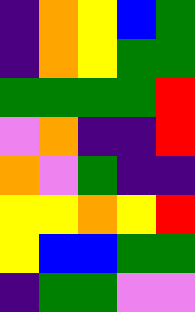[["indigo", "orange", "yellow", "blue", "green"], ["indigo", "orange", "yellow", "green", "green"], ["green", "green", "green", "green", "red"], ["violet", "orange", "indigo", "indigo", "red"], ["orange", "violet", "green", "indigo", "indigo"], ["yellow", "yellow", "orange", "yellow", "red"], ["yellow", "blue", "blue", "green", "green"], ["indigo", "green", "green", "violet", "violet"]]